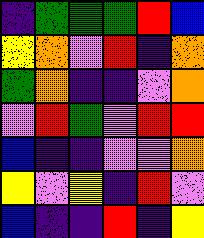[["indigo", "green", "green", "green", "red", "blue"], ["yellow", "orange", "violet", "red", "indigo", "orange"], ["green", "orange", "indigo", "indigo", "violet", "orange"], ["violet", "red", "green", "violet", "red", "red"], ["blue", "indigo", "indigo", "violet", "violet", "orange"], ["yellow", "violet", "yellow", "indigo", "red", "violet"], ["blue", "indigo", "indigo", "red", "indigo", "yellow"]]